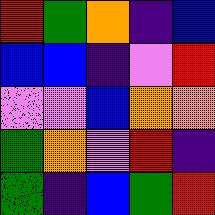[["red", "green", "orange", "indigo", "blue"], ["blue", "blue", "indigo", "violet", "red"], ["violet", "violet", "blue", "orange", "orange"], ["green", "orange", "violet", "red", "indigo"], ["green", "indigo", "blue", "green", "red"]]